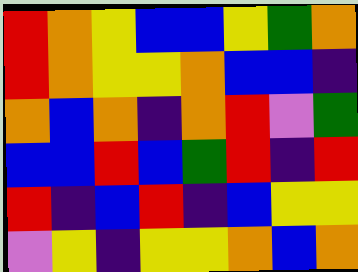[["red", "orange", "yellow", "blue", "blue", "yellow", "green", "orange"], ["red", "orange", "yellow", "yellow", "orange", "blue", "blue", "indigo"], ["orange", "blue", "orange", "indigo", "orange", "red", "violet", "green"], ["blue", "blue", "red", "blue", "green", "red", "indigo", "red"], ["red", "indigo", "blue", "red", "indigo", "blue", "yellow", "yellow"], ["violet", "yellow", "indigo", "yellow", "yellow", "orange", "blue", "orange"]]